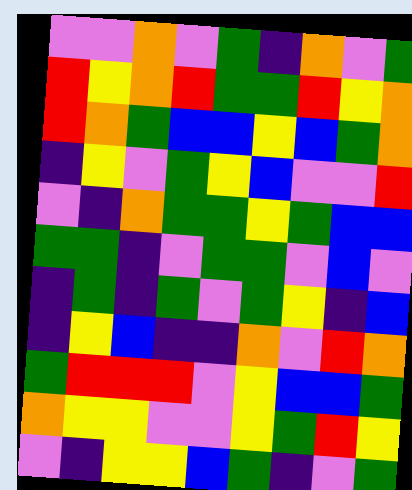[["violet", "violet", "orange", "violet", "green", "indigo", "orange", "violet", "green"], ["red", "yellow", "orange", "red", "green", "green", "red", "yellow", "orange"], ["red", "orange", "green", "blue", "blue", "yellow", "blue", "green", "orange"], ["indigo", "yellow", "violet", "green", "yellow", "blue", "violet", "violet", "red"], ["violet", "indigo", "orange", "green", "green", "yellow", "green", "blue", "blue"], ["green", "green", "indigo", "violet", "green", "green", "violet", "blue", "violet"], ["indigo", "green", "indigo", "green", "violet", "green", "yellow", "indigo", "blue"], ["indigo", "yellow", "blue", "indigo", "indigo", "orange", "violet", "red", "orange"], ["green", "red", "red", "red", "violet", "yellow", "blue", "blue", "green"], ["orange", "yellow", "yellow", "violet", "violet", "yellow", "green", "red", "yellow"], ["violet", "indigo", "yellow", "yellow", "blue", "green", "indigo", "violet", "green"]]